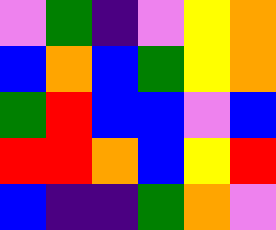[["violet", "green", "indigo", "violet", "yellow", "orange"], ["blue", "orange", "blue", "green", "yellow", "orange"], ["green", "red", "blue", "blue", "violet", "blue"], ["red", "red", "orange", "blue", "yellow", "red"], ["blue", "indigo", "indigo", "green", "orange", "violet"]]